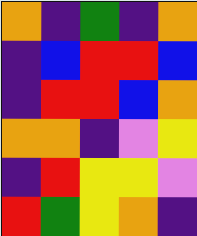[["orange", "indigo", "green", "indigo", "orange"], ["indigo", "blue", "red", "red", "blue"], ["indigo", "red", "red", "blue", "orange"], ["orange", "orange", "indigo", "violet", "yellow"], ["indigo", "red", "yellow", "yellow", "violet"], ["red", "green", "yellow", "orange", "indigo"]]